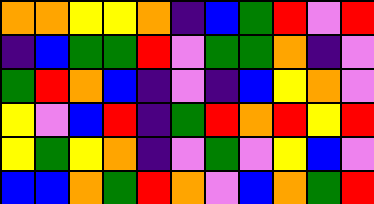[["orange", "orange", "yellow", "yellow", "orange", "indigo", "blue", "green", "red", "violet", "red"], ["indigo", "blue", "green", "green", "red", "violet", "green", "green", "orange", "indigo", "violet"], ["green", "red", "orange", "blue", "indigo", "violet", "indigo", "blue", "yellow", "orange", "violet"], ["yellow", "violet", "blue", "red", "indigo", "green", "red", "orange", "red", "yellow", "red"], ["yellow", "green", "yellow", "orange", "indigo", "violet", "green", "violet", "yellow", "blue", "violet"], ["blue", "blue", "orange", "green", "red", "orange", "violet", "blue", "orange", "green", "red"]]